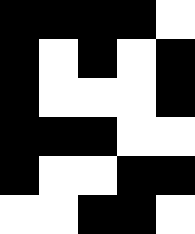[["black", "black", "black", "black", "white"], ["black", "white", "black", "white", "black"], ["black", "white", "white", "white", "black"], ["black", "black", "black", "white", "white"], ["black", "white", "white", "black", "black"], ["white", "white", "black", "black", "white"]]